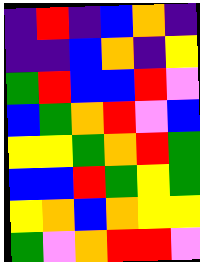[["indigo", "red", "indigo", "blue", "orange", "indigo"], ["indigo", "indigo", "blue", "orange", "indigo", "yellow"], ["green", "red", "blue", "blue", "red", "violet"], ["blue", "green", "orange", "red", "violet", "blue"], ["yellow", "yellow", "green", "orange", "red", "green"], ["blue", "blue", "red", "green", "yellow", "green"], ["yellow", "orange", "blue", "orange", "yellow", "yellow"], ["green", "violet", "orange", "red", "red", "violet"]]